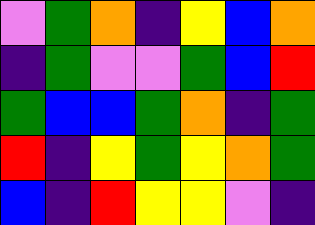[["violet", "green", "orange", "indigo", "yellow", "blue", "orange"], ["indigo", "green", "violet", "violet", "green", "blue", "red"], ["green", "blue", "blue", "green", "orange", "indigo", "green"], ["red", "indigo", "yellow", "green", "yellow", "orange", "green"], ["blue", "indigo", "red", "yellow", "yellow", "violet", "indigo"]]